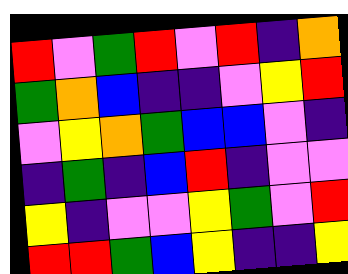[["red", "violet", "green", "red", "violet", "red", "indigo", "orange"], ["green", "orange", "blue", "indigo", "indigo", "violet", "yellow", "red"], ["violet", "yellow", "orange", "green", "blue", "blue", "violet", "indigo"], ["indigo", "green", "indigo", "blue", "red", "indigo", "violet", "violet"], ["yellow", "indigo", "violet", "violet", "yellow", "green", "violet", "red"], ["red", "red", "green", "blue", "yellow", "indigo", "indigo", "yellow"]]